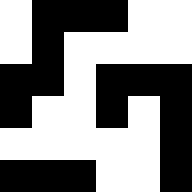[["white", "black", "black", "black", "white", "white"], ["white", "black", "white", "white", "white", "white"], ["black", "black", "white", "black", "black", "black"], ["black", "white", "white", "black", "white", "black"], ["white", "white", "white", "white", "white", "black"], ["black", "black", "black", "white", "white", "black"]]